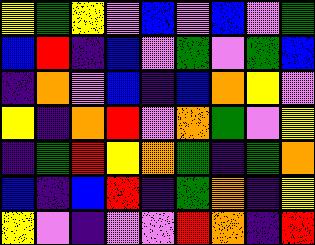[["yellow", "green", "yellow", "violet", "blue", "violet", "blue", "violet", "green"], ["blue", "red", "indigo", "blue", "violet", "green", "violet", "green", "blue"], ["indigo", "orange", "violet", "blue", "indigo", "blue", "orange", "yellow", "violet"], ["yellow", "indigo", "orange", "red", "violet", "orange", "green", "violet", "yellow"], ["indigo", "green", "red", "yellow", "orange", "green", "indigo", "green", "orange"], ["blue", "indigo", "blue", "red", "indigo", "green", "orange", "indigo", "yellow"], ["yellow", "violet", "indigo", "violet", "violet", "red", "orange", "indigo", "red"]]